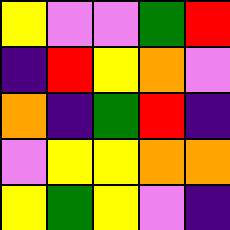[["yellow", "violet", "violet", "green", "red"], ["indigo", "red", "yellow", "orange", "violet"], ["orange", "indigo", "green", "red", "indigo"], ["violet", "yellow", "yellow", "orange", "orange"], ["yellow", "green", "yellow", "violet", "indigo"]]